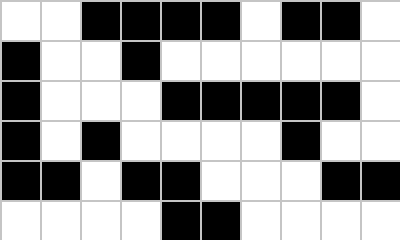[["white", "white", "black", "black", "black", "black", "white", "black", "black", "white"], ["black", "white", "white", "black", "white", "white", "white", "white", "white", "white"], ["black", "white", "white", "white", "black", "black", "black", "black", "black", "white"], ["black", "white", "black", "white", "white", "white", "white", "black", "white", "white"], ["black", "black", "white", "black", "black", "white", "white", "white", "black", "black"], ["white", "white", "white", "white", "black", "black", "white", "white", "white", "white"]]